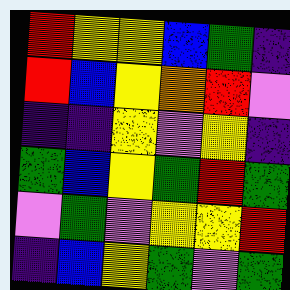[["red", "yellow", "yellow", "blue", "green", "indigo"], ["red", "blue", "yellow", "orange", "red", "violet"], ["indigo", "indigo", "yellow", "violet", "yellow", "indigo"], ["green", "blue", "yellow", "green", "red", "green"], ["violet", "green", "violet", "yellow", "yellow", "red"], ["indigo", "blue", "yellow", "green", "violet", "green"]]